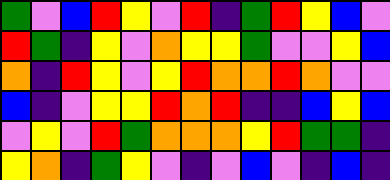[["green", "violet", "blue", "red", "yellow", "violet", "red", "indigo", "green", "red", "yellow", "blue", "violet"], ["red", "green", "indigo", "yellow", "violet", "orange", "yellow", "yellow", "green", "violet", "violet", "yellow", "blue"], ["orange", "indigo", "red", "yellow", "violet", "yellow", "red", "orange", "orange", "red", "orange", "violet", "violet"], ["blue", "indigo", "violet", "yellow", "yellow", "red", "orange", "red", "indigo", "indigo", "blue", "yellow", "blue"], ["violet", "yellow", "violet", "red", "green", "orange", "orange", "orange", "yellow", "red", "green", "green", "indigo"], ["yellow", "orange", "indigo", "green", "yellow", "violet", "indigo", "violet", "blue", "violet", "indigo", "blue", "indigo"]]